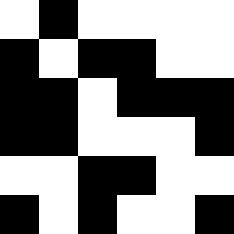[["white", "black", "white", "white", "white", "white"], ["black", "white", "black", "black", "white", "white"], ["black", "black", "white", "black", "black", "black"], ["black", "black", "white", "white", "white", "black"], ["white", "white", "black", "black", "white", "white"], ["black", "white", "black", "white", "white", "black"]]